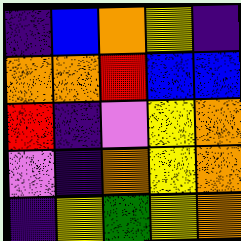[["indigo", "blue", "orange", "yellow", "indigo"], ["orange", "orange", "red", "blue", "blue"], ["red", "indigo", "violet", "yellow", "orange"], ["violet", "indigo", "orange", "yellow", "orange"], ["indigo", "yellow", "green", "yellow", "orange"]]